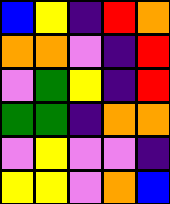[["blue", "yellow", "indigo", "red", "orange"], ["orange", "orange", "violet", "indigo", "red"], ["violet", "green", "yellow", "indigo", "red"], ["green", "green", "indigo", "orange", "orange"], ["violet", "yellow", "violet", "violet", "indigo"], ["yellow", "yellow", "violet", "orange", "blue"]]